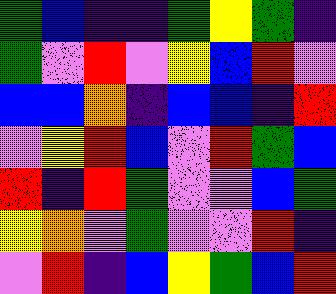[["green", "blue", "indigo", "indigo", "green", "yellow", "green", "indigo"], ["green", "violet", "red", "violet", "yellow", "blue", "red", "violet"], ["blue", "blue", "orange", "indigo", "blue", "blue", "indigo", "red"], ["violet", "yellow", "red", "blue", "violet", "red", "green", "blue"], ["red", "indigo", "red", "green", "violet", "violet", "blue", "green"], ["yellow", "orange", "violet", "green", "violet", "violet", "red", "indigo"], ["violet", "red", "indigo", "blue", "yellow", "green", "blue", "red"]]